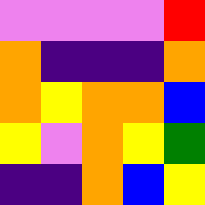[["violet", "violet", "violet", "violet", "red"], ["orange", "indigo", "indigo", "indigo", "orange"], ["orange", "yellow", "orange", "orange", "blue"], ["yellow", "violet", "orange", "yellow", "green"], ["indigo", "indigo", "orange", "blue", "yellow"]]